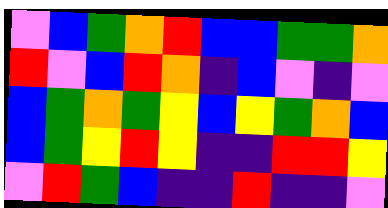[["violet", "blue", "green", "orange", "red", "blue", "blue", "green", "green", "orange"], ["red", "violet", "blue", "red", "orange", "indigo", "blue", "violet", "indigo", "violet"], ["blue", "green", "orange", "green", "yellow", "blue", "yellow", "green", "orange", "blue"], ["blue", "green", "yellow", "red", "yellow", "indigo", "indigo", "red", "red", "yellow"], ["violet", "red", "green", "blue", "indigo", "indigo", "red", "indigo", "indigo", "violet"]]